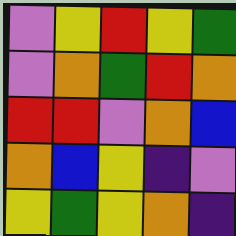[["violet", "yellow", "red", "yellow", "green"], ["violet", "orange", "green", "red", "orange"], ["red", "red", "violet", "orange", "blue"], ["orange", "blue", "yellow", "indigo", "violet"], ["yellow", "green", "yellow", "orange", "indigo"]]